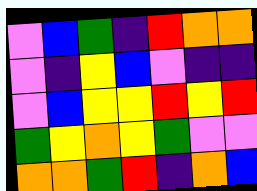[["violet", "blue", "green", "indigo", "red", "orange", "orange"], ["violet", "indigo", "yellow", "blue", "violet", "indigo", "indigo"], ["violet", "blue", "yellow", "yellow", "red", "yellow", "red"], ["green", "yellow", "orange", "yellow", "green", "violet", "violet"], ["orange", "orange", "green", "red", "indigo", "orange", "blue"]]